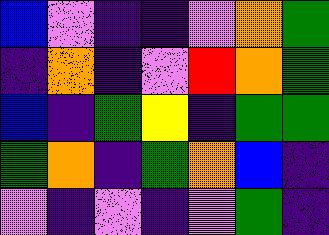[["blue", "violet", "indigo", "indigo", "violet", "orange", "green"], ["indigo", "orange", "indigo", "violet", "red", "orange", "green"], ["blue", "indigo", "green", "yellow", "indigo", "green", "green"], ["green", "orange", "indigo", "green", "orange", "blue", "indigo"], ["violet", "indigo", "violet", "indigo", "violet", "green", "indigo"]]